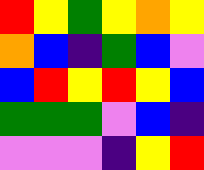[["red", "yellow", "green", "yellow", "orange", "yellow"], ["orange", "blue", "indigo", "green", "blue", "violet"], ["blue", "red", "yellow", "red", "yellow", "blue"], ["green", "green", "green", "violet", "blue", "indigo"], ["violet", "violet", "violet", "indigo", "yellow", "red"]]